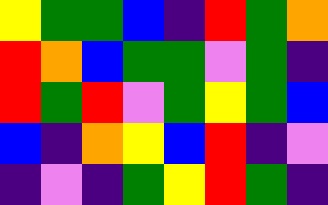[["yellow", "green", "green", "blue", "indigo", "red", "green", "orange"], ["red", "orange", "blue", "green", "green", "violet", "green", "indigo"], ["red", "green", "red", "violet", "green", "yellow", "green", "blue"], ["blue", "indigo", "orange", "yellow", "blue", "red", "indigo", "violet"], ["indigo", "violet", "indigo", "green", "yellow", "red", "green", "indigo"]]